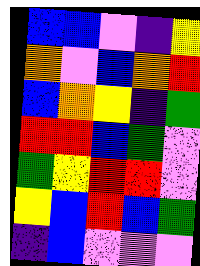[["blue", "blue", "violet", "indigo", "yellow"], ["orange", "violet", "blue", "orange", "red"], ["blue", "orange", "yellow", "indigo", "green"], ["red", "red", "blue", "green", "violet"], ["green", "yellow", "red", "red", "violet"], ["yellow", "blue", "red", "blue", "green"], ["indigo", "blue", "violet", "violet", "violet"]]